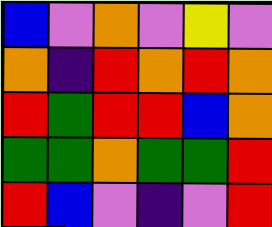[["blue", "violet", "orange", "violet", "yellow", "violet"], ["orange", "indigo", "red", "orange", "red", "orange"], ["red", "green", "red", "red", "blue", "orange"], ["green", "green", "orange", "green", "green", "red"], ["red", "blue", "violet", "indigo", "violet", "red"]]